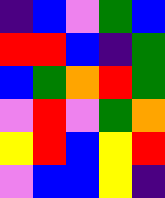[["indigo", "blue", "violet", "green", "blue"], ["red", "red", "blue", "indigo", "green"], ["blue", "green", "orange", "red", "green"], ["violet", "red", "violet", "green", "orange"], ["yellow", "red", "blue", "yellow", "red"], ["violet", "blue", "blue", "yellow", "indigo"]]